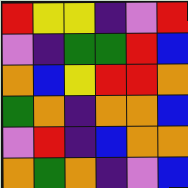[["red", "yellow", "yellow", "indigo", "violet", "red"], ["violet", "indigo", "green", "green", "red", "blue"], ["orange", "blue", "yellow", "red", "red", "orange"], ["green", "orange", "indigo", "orange", "orange", "blue"], ["violet", "red", "indigo", "blue", "orange", "orange"], ["orange", "green", "orange", "indigo", "violet", "blue"]]